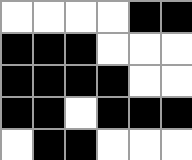[["white", "white", "white", "white", "black", "black"], ["black", "black", "black", "white", "white", "white"], ["black", "black", "black", "black", "white", "white"], ["black", "black", "white", "black", "black", "black"], ["white", "black", "black", "white", "white", "white"]]